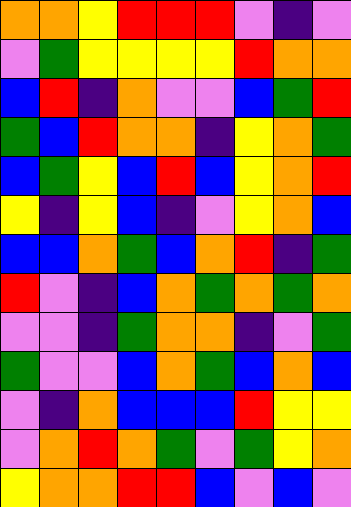[["orange", "orange", "yellow", "red", "red", "red", "violet", "indigo", "violet"], ["violet", "green", "yellow", "yellow", "yellow", "yellow", "red", "orange", "orange"], ["blue", "red", "indigo", "orange", "violet", "violet", "blue", "green", "red"], ["green", "blue", "red", "orange", "orange", "indigo", "yellow", "orange", "green"], ["blue", "green", "yellow", "blue", "red", "blue", "yellow", "orange", "red"], ["yellow", "indigo", "yellow", "blue", "indigo", "violet", "yellow", "orange", "blue"], ["blue", "blue", "orange", "green", "blue", "orange", "red", "indigo", "green"], ["red", "violet", "indigo", "blue", "orange", "green", "orange", "green", "orange"], ["violet", "violet", "indigo", "green", "orange", "orange", "indigo", "violet", "green"], ["green", "violet", "violet", "blue", "orange", "green", "blue", "orange", "blue"], ["violet", "indigo", "orange", "blue", "blue", "blue", "red", "yellow", "yellow"], ["violet", "orange", "red", "orange", "green", "violet", "green", "yellow", "orange"], ["yellow", "orange", "orange", "red", "red", "blue", "violet", "blue", "violet"]]